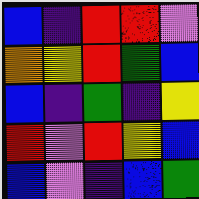[["blue", "indigo", "red", "red", "violet"], ["orange", "yellow", "red", "green", "blue"], ["blue", "indigo", "green", "indigo", "yellow"], ["red", "violet", "red", "yellow", "blue"], ["blue", "violet", "indigo", "blue", "green"]]